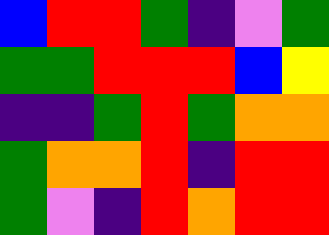[["blue", "red", "red", "green", "indigo", "violet", "green"], ["green", "green", "red", "red", "red", "blue", "yellow"], ["indigo", "indigo", "green", "red", "green", "orange", "orange"], ["green", "orange", "orange", "red", "indigo", "red", "red"], ["green", "violet", "indigo", "red", "orange", "red", "red"]]